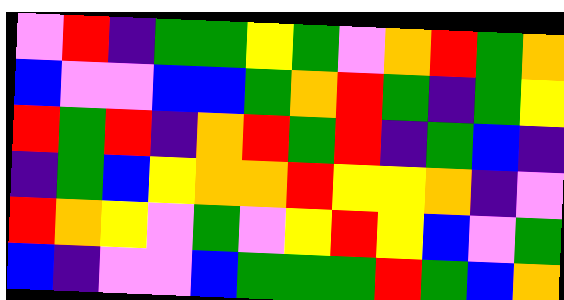[["violet", "red", "indigo", "green", "green", "yellow", "green", "violet", "orange", "red", "green", "orange"], ["blue", "violet", "violet", "blue", "blue", "green", "orange", "red", "green", "indigo", "green", "yellow"], ["red", "green", "red", "indigo", "orange", "red", "green", "red", "indigo", "green", "blue", "indigo"], ["indigo", "green", "blue", "yellow", "orange", "orange", "red", "yellow", "yellow", "orange", "indigo", "violet"], ["red", "orange", "yellow", "violet", "green", "violet", "yellow", "red", "yellow", "blue", "violet", "green"], ["blue", "indigo", "violet", "violet", "blue", "green", "green", "green", "red", "green", "blue", "orange"]]